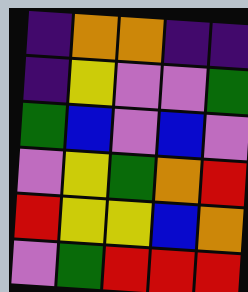[["indigo", "orange", "orange", "indigo", "indigo"], ["indigo", "yellow", "violet", "violet", "green"], ["green", "blue", "violet", "blue", "violet"], ["violet", "yellow", "green", "orange", "red"], ["red", "yellow", "yellow", "blue", "orange"], ["violet", "green", "red", "red", "red"]]